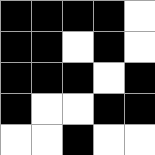[["black", "black", "black", "black", "white"], ["black", "black", "white", "black", "white"], ["black", "black", "black", "white", "black"], ["black", "white", "white", "black", "black"], ["white", "white", "black", "white", "white"]]